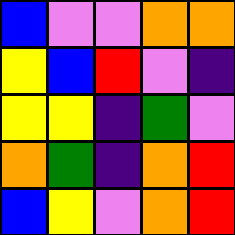[["blue", "violet", "violet", "orange", "orange"], ["yellow", "blue", "red", "violet", "indigo"], ["yellow", "yellow", "indigo", "green", "violet"], ["orange", "green", "indigo", "orange", "red"], ["blue", "yellow", "violet", "orange", "red"]]